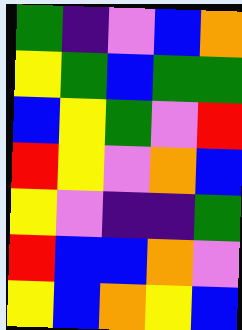[["green", "indigo", "violet", "blue", "orange"], ["yellow", "green", "blue", "green", "green"], ["blue", "yellow", "green", "violet", "red"], ["red", "yellow", "violet", "orange", "blue"], ["yellow", "violet", "indigo", "indigo", "green"], ["red", "blue", "blue", "orange", "violet"], ["yellow", "blue", "orange", "yellow", "blue"]]